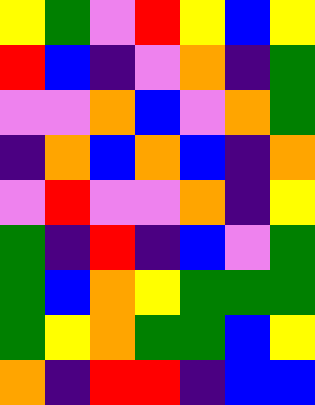[["yellow", "green", "violet", "red", "yellow", "blue", "yellow"], ["red", "blue", "indigo", "violet", "orange", "indigo", "green"], ["violet", "violet", "orange", "blue", "violet", "orange", "green"], ["indigo", "orange", "blue", "orange", "blue", "indigo", "orange"], ["violet", "red", "violet", "violet", "orange", "indigo", "yellow"], ["green", "indigo", "red", "indigo", "blue", "violet", "green"], ["green", "blue", "orange", "yellow", "green", "green", "green"], ["green", "yellow", "orange", "green", "green", "blue", "yellow"], ["orange", "indigo", "red", "red", "indigo", "blue", "blue"]]